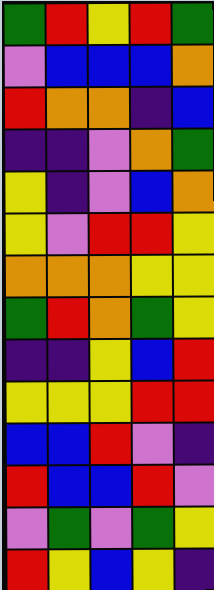[["green", "red", "yellow", "red", "green"], ["violet", "blue", "blue", "blue", "orange"], ["red", "orange", "orange", "indigo", "blue"], ["indigo", "indigo", "violet", "orange", "green"], ["yellow", "indigo", "violet", "blue", "orange"], ["yellow", "violet", "red", "red", "yellow"], ["orange", "orange", "orange", "yellow", "yellow"], ["green", "red", "orange", "green", "yellow"], ["indigo", "indigo", "yellow", "blue", "red"], ["yellow", "yellow", "yellow", "red", "red"], ["blue", "blue", "red", "violet", "indigo"], ["red", "blue", "blue", "red", "violet"], ["violet", "green", "violet", "green", "yellow"], ["red", "yellow", "blue", "yellow", "indigo"]]